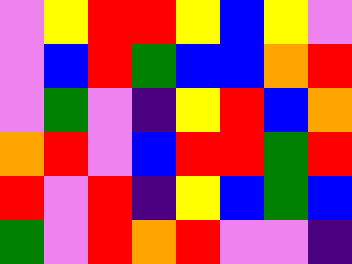[["violet", "yellow", "red", "red", "yellow", "blue", "yellow", "violet"], ["violet", "blue", "red", "green", "blue", "blue", "orange", "red"], ["violet", "green", "violet", "indigo", "yellow", "red", "blue", "orange"], ["orange", "red", "violet", "blue", "red", "red", "green", "red"], ["red", "violet", "red", "indigo", "yellow", "blue", "green", "blue"], ["green", "violet", "red", "orange", "red", "violet", "violet", "indigo"]]